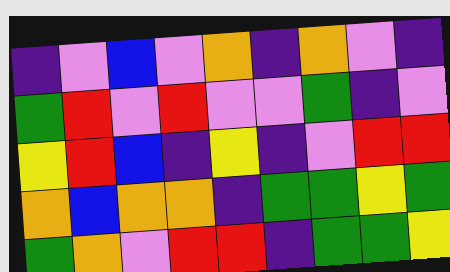[["indigo", "violet", "blue", "violet", "orange", "indigo", "orange", "violet", "indigo"], ["green", "red", "violet", "red", "violet", "violet", "green", "indigo", "violet"], ["yellow", "red", "blue", "indigo", "yellow", "indigo", "violet", "red", "red"], ["orange", "blue", "orange", "orange", "indigo", "green", "green", "yellow", "green"], ["green", "orange", "violet", "red", "red", "indigo", "green", "green", "yellow"]]